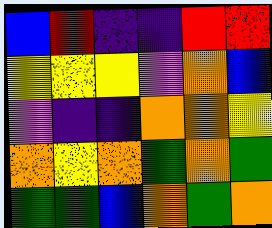[["blue", "red", "indigo", "indigo", "red", "red"], ["yellow", "yellow", "yellow", "violet", "orange", "blue"], ["violet", "indigo", "indigo", "orange", "orange", "yellow"], ["orange", "yellow", "orange", "green", "orange", "green"], ["green", "green", "blue", "orange", "green", "orange"]]